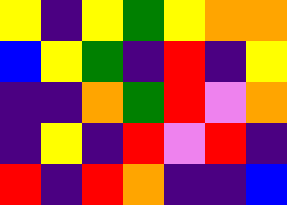[["yellow", "indigo", "yellow", "green", "yellow", "orange", "orange"], ["blue", "yellow", "green", "indigo", "red", "indigo", "yellow"], ["indigo", "indigo", "orange", "green", "red", "violet", "orange"], ["indigo", "yellow", "indigo", "red", "violet", "red", "indigo"], ["red", "indigo", "red", "orange", "indigo", "indigo", "blue"]]